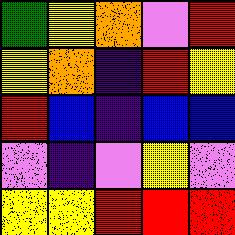[["green", "yellow", "orange", "violet", "red"], ["yellow", "orange", "indigo", "red", "yellow"], ["red", "blue", "indigo", "blue", "blue"], ["violet", "indigo", "violet", "yellow", "violet"], ["yellow", "yellow", "red", "red", "red"]]